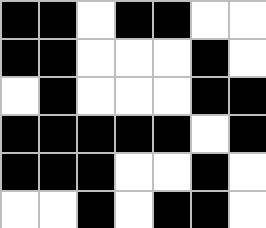[["black", "black", "white", "black", "black", "white", "white"], ["black", "black", "white", "white", "white", "black", "white"], ["white", "black", "white", "white", "white", "black", "black"], ["black", "black", "black", "black", "black", "white", "black"], ["black", "black", "black", "white", "white", "black", "white"], ["white", "white", "black", "white", "black", "black", "white"]]